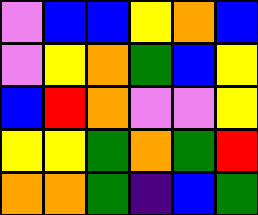[["violet", "blue", "blue", "yellow", "orange", "blue"], ["violet", "yellow", "orange", "green", "blue", "yellow"], ["blue", "red", "orange", "violet", "violet", "yellow"], ["yellow", "yellow", "green", "orange", "green", "red"], ["orange", "orange", "green", "indigo", "blue", "green"]]